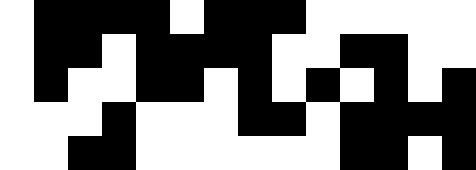[["white", "black", "black", "black", "black", "white", "black", "black", "black", "white", "white", "white", "white", "white"], ["white", "black", "black", "white", "black", "black", "black", "black", "white", "white", "black", "black", "white", "white"], ["white", "black", "white", "white", "black", "black", "white", "black", "white", "black", "white", "black", "white", "black"], ["white", "white", "white", "black", "white", "white", "white", "black", "black", "white", "black", "black", "black", "black"], ["white", "white", "black", "black", "white", "white", "white", "white", "white", "white", "black", "black", "white", "black"]]